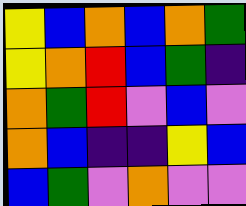[["yellow", "blue", "orange", "blue", "orange", "green"], ["yellow", "orange", "red", "blue", "green", "indigo"], ["orange", "green", "red", "violet", "blue", "violet"], ["orange", "blue", "indigo", "indigo", "yellow", "blue"], ["blue", "green", "violet", "orange", "violet", "violet"]]